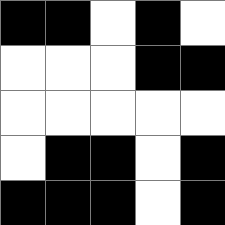[["black", "black", "white", "black", "white"], ["white", "white", "white", "black", "black"], ["white", "white", "white", "white", "white"], ["white", "black", "black", "white", "black"], ["black", "black", "black", "white", "black"]]